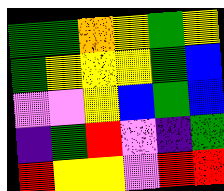[["green", "green", "orange", "yellow", "green", "yellow"], ["green", "yellow", "yellow", "yellow", "green", "blue"], ["violet", "violet", "yellow", "blue", "green", "blue"], ["indigo", "green", "red", "violet", "indigo", "green"], ["red", "yellow", "yellow", "violet", "red", "red"]]